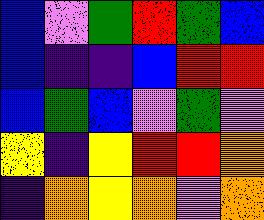[["blue", "violet", "green", "red", "green", "blue"], ["blue", "indigo", "indigo", "blue", "red", "red"], ["blue", "green", "blue", "violet", "green", "violet"], ["yellow", "indigo", "yellow", "red", "red", "orange"], ["indigo", "orange", "yellow", "orange", "violet", "orange"]]